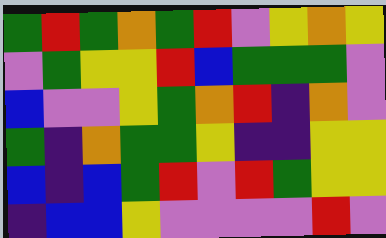[["green", "red", "green", "orange", "green", "red", "violet", "yellow", "orange", "yellow"], ["violet", "green", "yellow", "yellow", "red", "blue", "green", "green", "green", "violet"], ["blue", "violet", "violet", "yellow", "green", "orange", "red", "indigo", "orange", "violet"], ["green", "indigo", "orange", "green", "green", "yellow", "indigo", "indigo", "yellow", "yellow"], ["blue", "indigo", "blue", "green", "red", "violet", "red", "green", "yellow", "yellow"], ["indigo", "blue", "blue", "yellow", "violet", "violet", "violet", "violet", "red", "violet"]]